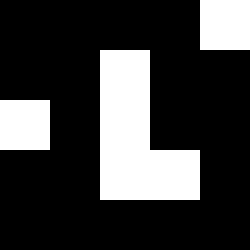[["black", "black", "black", "black", "white"], ["black", "black", "white", "black", "black"], ["white", "black", "white", "black", "black"], ["black", "black", "white", "white", "black"], ["black", "black", "black", "black", "black"]]